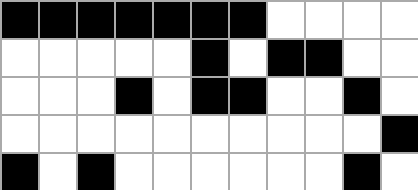[["black", "black", "black", "black", "black", "black", "black", "white", "white", "white", "white"], ["white", "white", "white", "white", "white", "black", "white", "black", "black", "white", "white"], ["white", "white", "white", "black", "white", "black", "black", "white", "white", "black", "white"], ["white", "white", "white", "white", "white", "white", "white", "white", "white", "white", "black"], ["black", "white", "black", "white", "white", "white", "white", "white", "white", "black", "white"]]